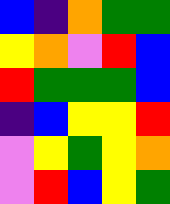[["blue", "indigo", "orange", "green", "green"], ["yellow", "orange", "violet", "red", "blue"], ["red", "green", "green", "green", "blue"], ["indigo", "blue", "yellow", "yellow", "red"], ["violet", "yellow", "green", "yellow", "orange"], ["violet", "red", "blue", "yellow", "green"]]